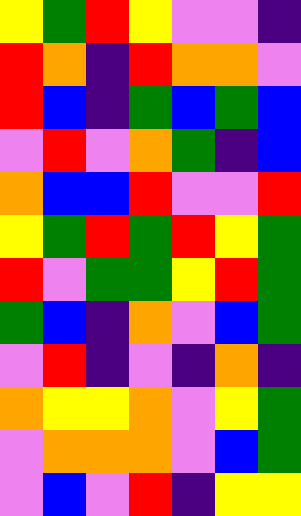[["yellow", "green", "red", "yellow", "violet", "violet", "indigo"], ["red", "orange", "indigo", "red", "orange", "orange", "violet"], ["red", "blue", "indigo", "green", "blue", "green", "blue"], ["violet", "red", "violet", "orange", "green", "indigo", "blue"], ["orange", "blue", "blue", "red", "violet", "violet", "red"], ["yellow", "green", "red", "green", "red", "yellow", "green"], ["red", "violet", "green", "green", "yellow", "red", "green"], ["green", "blue", "indigo", "orange", "violet", "blue", "green"], ["violet", "red", "indigo", "violet", "indigo", "orange", "indigo"], ["orange", "yellow", "yellow", "orange", "violet", "yellow", "green"], ["violet", "orange", "orange", "orange", "violet", "blue", "green"], ["violet", "blue", "violet", "red", "indigo", "yellow", "yellow"]]